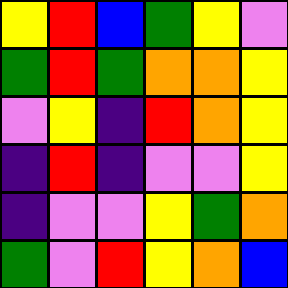[["yellow", "red", "blue", "green", "yellow", "violet"], ["green", "red", "green", "orange", "orange", "yellow"], ["violet", "yellow", "indigo", "red", "orange", "yellow"], ["indigo", "red", "indigo", "violet", "violet", "yellow"], ["indigo", "violet", "violet", "yellow", "green", "orange"], ["green", "violet", "red", "yellow", "orange", "blue"]]